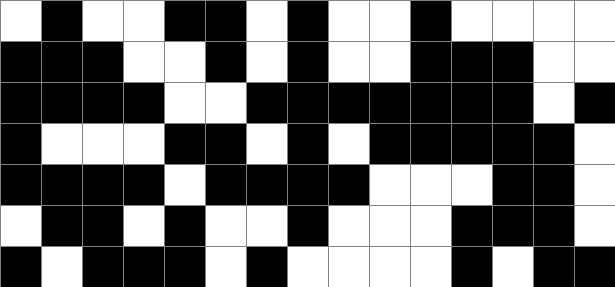[["white", "black", "white", "white", "black", "black", "white", "black", "white", "white", "black", "white", "white", "white", "white"], ["black", "black", "black", "white", "white", "black", "white", "black", "white", "white", "black", "black", "black", "white", "white"], ["black", "black", "black", "black", "white", "white", "black", "black", "black", "black", "black", "black", "black", "white", "black"], ["black", "white", "white", "white", "black", "black", "white", "black", "white", "black", "black", "black", "black", "black", "white"], ["black", "black", "black", "black", "white", "black", "black", "black", "black", "white", "white", "white", "black", "black", "white"], ["white", "black", "black", "white", "black", "white", "white", "black", "white", "white", "white", "black", "black", "black", "white"], ["black", "white", "black", "black", "black", "white", "black", "white", "white", "white", "white", "black", "white", "black", "black"]]